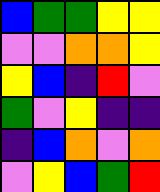[["blue", "green", "green", "yellow", "yellow"], ["violet", "violet", "orange", "orange", "yellow"], ["yellow", "blue", "indigo", "red", "violet"], ["green", "violet", "yellow", "indigo", "indigo"], ["indigo", "blue", "orange", "violet", "orange"], ["violet", "yellow", "blue", "green", "red"]]